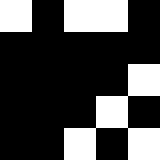[["white", "black", "white", "white", "black"], ["black", "black", "black", "black", "black"], ["black", "black", "black", "black", "white"], ["black", "black", "black", "white", "black"], ["black", "black", "white", "black", "white"]]